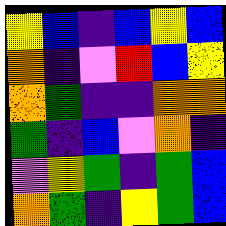[["yellow", "blue", "indigo", "blue", "yellow", "blue"], ["orange", "indigo", "violet", "red", "blue", "yellow"], ["orange", "green", "indigo", "indigo", "orange", "orange"], ["green", "indigo", "blue", "violet", "orange", "indigo"], ["violet", "yellow", "green", "indigo", "green", "blue"], ["orange", "green", "indigo", "yellow", "green", "blue"]]